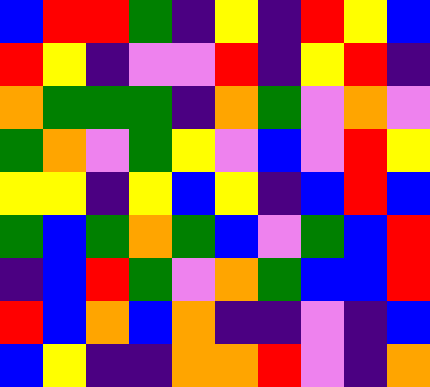[["blue", "red", "red", "green", "indigo", "yellow", "indigo", "red", "yellow", "blue"], ["red", "yellow", "indigo", "violet", "violet", "red", "indigo", "yellow", "red", "indigo"], ["orange", "green", "green", "green", "indigo", "orange", "green", "violet", "orange", "violet"], ["green", "orange", "violet", "green", "yellow", "violet", "blue", "violet", "red", "yellow"], ["yellow", "yellow", "indigo", "yellow", "blue", "yellow", "indigo", "blue", "red", "blue"], ["green", "blue", "green", "orange", "green", "blue", "violet", "green", "blue", "red"], ["indigo", "blue", "red", "green", "violet", "orange", "green", "blue", "blue", "red"], ["red", "blue", "orange", "blue", "orange", "indigo", "indigo", "violet", "indigo", "blue"], ["blue", "yellow", "indigo", "indigo", "orange", "orange", "red", "violet", "indigo", "orange"]]